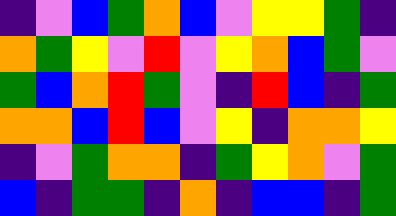[["indigo", "violet", "blue", "green", "orange", "blue", "violet", "yellow", "yellow", "green", "indigo"], ["orange", "green", "yellow", "violet", "red", "violet", "yellow", "orange", "blue", "green", "violet"], ["green", "blue", "orange", "red", "green", "violet", "indigo", "red", "blue", "indigo", "green"], ["orange", "orange", "blue", "red", "blue", "violet", "yellow", "indigo", "orange", "orange", "yellow"], ["indigo", "violet", "green", "orange", "orange", "indigo", "green", "yellow", "orange", "violet", "green"], ["blue", "indigo", "green", "green", "indigo", "orange", "indigo", "blue", "blue", "indigo", "green"]]